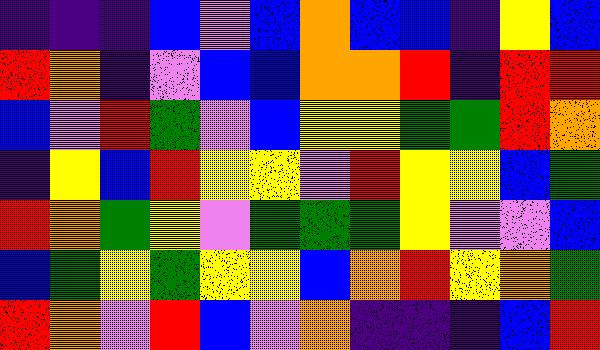[["indigo", "indigo", "indigo", "blue", "violet", "blue", "orange", "blue", "blue", "indigo", "yellow", "blue"], ["red", "orange", "indigo", "violet", "blue", "blue", "orange", "orange", "red", "indigo", "red", "red"], ["blue", "violet", "red", "green", "violet", "blue", "yellow", "yellow", "green", "green", "red", "orange"], ["indigo", "yellow", "blue", "red", "yellow", "yellow", "violet", "red", "yellow", "yellow", "blue", "green"], ["red", "orange", "green", "yellow", "violet", "green", "green", "green", "yellow", "violet", "violet", "blue"], ["blue", "green", "yellow", "green", "yellow", "yellow", "blue", "orange", "red", "yellow", "orange", "green"], ["red", "orange", "violet", "red", "blue", "violet", "orange", "indigo", "indigo", "indigo", "blue", "red"]]